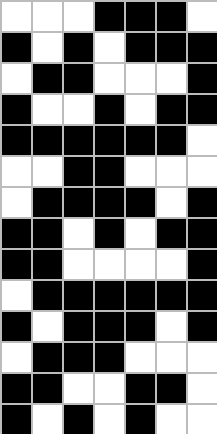[["white", "white", "white", "black", "black", "black", "white"], ["black", "white", "black", "white", "black", "black", "black"], ["white", "black", "black", "white", "white", "white", "black"], ["black", "white", "white", "black", "white", "black", "black"], ["black", "black", "black", "black", "black", "black", "white"], ["white", "white", "black", "black", "white", "white", "white"], ["white", "black", "black", "black", "black", "white", "black"], ["black", "black", "white", "black", "white", "black", "black"], ["black", "black", "white", "white", "white", "white", "black"], ["white", "black", "black", "black", "black", "black", "black"], ["black", "white", "black", "black", "black", "white", "black"], ["white", "black", "black", "black", "white", "white", "white"], ["black", "black", "white", "white", "black", "black", "white"], ["black", "white", "black", "white", "black", "white", "white"]]